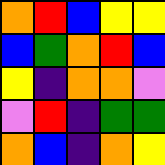[["orange", "red", "blue", "yellow", "yellow"], ["blue", "green", "orange", "red", "blue"], ["yellow", "indigo", "orange", "orange", "violet"], ["violet", "red", "indigo", "green", "green"], ["orange", "blue", "indigo", "orange", "yellow"]]